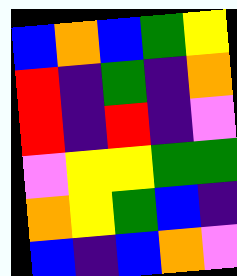[["blue", "orange", "blue", "green", "yellow"], ["red", "indigo", "green", "indigo", "orange"], ["red", "indigo", "red", "indigo", "violet"], ["violet", "yellow", "yellow", "green", "green"], ["orange", "yellow", "green", "blue", "indigo"], ["blue", "indigo", "blue", "orange", "violet"]]